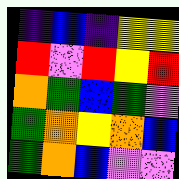[["indigo", "blue", "indigo", "yellow", "yellow"], ["red", "violet", "red", "yellow", "red"], ["orange", "green", "blue", "green", "violet"], ["green", "orange", "yellow", "orange", "blue"], ["green", "orange", "blue", "violet", "violet"]]